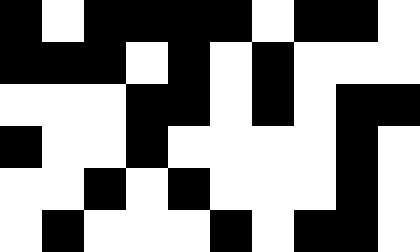[["black", "white", "black", "black", "black", "black", "white", "black", "black", "white"], ["black", "black", "black", "white", "black", "white", "black", "white", "white", "white"], ["white", "white", "white", "black", "black", "white", "black", "white", "black", "black"], ["black", "white", "white", "black", "white", "white", "white", "white", "black", "white"], ["white", "white", "black", "white", "black", "white", "white", "white", "black", "white"], ["white", "black", "white", "white", "white", "black", "white", "black", "black", "white"]]